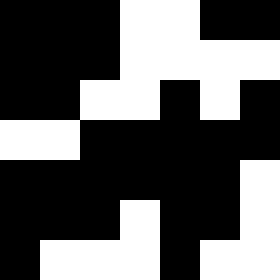[["black", "black", "black", "white", "white", "black", "black"], ["black", "black", "black", "white", "white", "white", "white"], ["black", "black", "white", "white", "black", "white", "black"], ["white", "white", "black", "black", "black", "black", "black"], ["black", "black", "black", "black", "black", "black", "white"], ["black", "black", "black", "white", "black", "black", "white"], ["black", "white", "white", "white", "black", "white", "white"]]